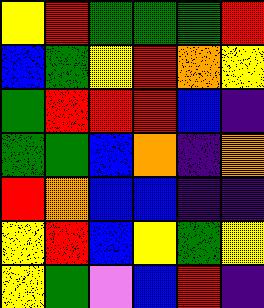[["yellow", "red", "green", "green", "green", "red"], ["blue", "green", "yellow", "red", "orange", "yellow"], ["green", "red", "red", "red", "blue", "indigo"], ["green", "green", "blue", "orange", "indigo", "orange"], ["red", "orange", "blue", "blue", "indigo", "indigo"], ["yellow", "red", "blue", "yellow", "green", "yellow"], ["yellow", "green", "violet", "blue", "red", "indigo"]]